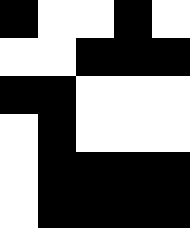[["black", "white", "white", "black", "white"], ["white", "white", "black", "black", "black"], ["black", "black", "white", "white", "white"], ["white", "black", "white", "white", "white"], ["white", "black", "black", "black", "black"], ["white", "black", "black", "black", "black"]]